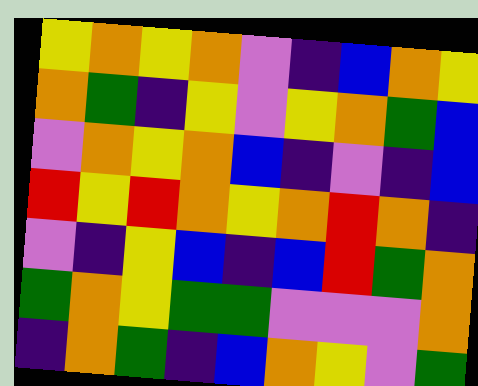[["yellow", "orange", "yellow", "orange", "violet", "indigo", "blue", "orange", "yellow"], ["orange", "green", "indigo", "yellow", "violet", "yellow", "orange", "green", "blue"], ["violet", "orange", "yellow", "orange", "blue", "indigo", "violet", "indigo", "blue"], ["red", "yellow", "red", "orange", "yellow", "orange", "red", "orange", "indigo"], ["violet", "indigo", "yellow", "blue", "indigo", "blue", "red", "green", "orange"], ["green", "orange", "yellow", "green", "green", "violet", "violet", "violet", "orange"], ["indigo", "orange", "green", "indigo", "blue", "orange", "yellow", "violet", "green"]]